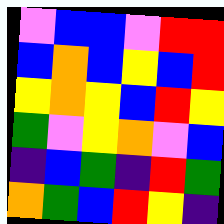[["violet", "blue", "blue", "violet", "red", "red"], ["blue", "orange", "blue", "yellow", "blue", "red"], ["yellow", "orange", "yellow", "blue", "red", "yellow"], ["green", "violet", "yellow", "orange", "violet", "blue"], ["indigo", "blue", "green", "indigo", "red", "green"], ["orange", "green", "blue", "red", "yellow", "indigo"]]